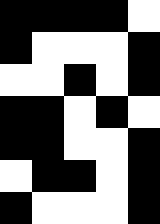[["black", "black", "black", "black", "white"], ["black", "white", "white", "white", "black"], ["white", "white", "black", "white", "black"], ["black", "black", "white", "black", "white"], ["black", "black", "white", "white", "black"], ["white", "black", "black", "white", "black"], ["black", "white", "white", "white", "black"]]